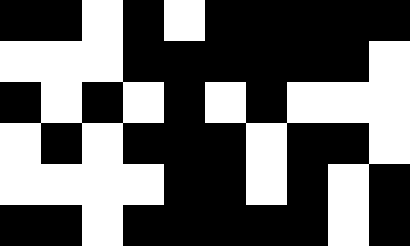[["black", "black", "white", "black", "white", "black", "black", "black", "black", "black"], ["white", "white", "white", "black", "black", "black", "black", "black", "black", "white"], ["black", "white", "black", "white", "black", "white", "black", "white", "white", "white"], ["white", "black", "white", "black", "black", "black", "white", "black", "black", "white"], ["white", "white", "white", "white", "black", "black", "white", "black", "white", "black"], ["black", "black", "white", "black", "black", "black", "black", "black", "white", "black"]]